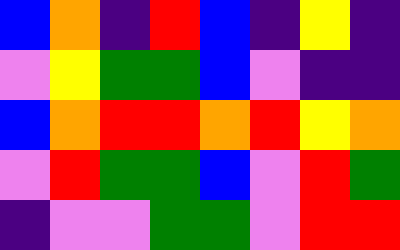[["blue", "orange", "indigo", "red", "blue", "indigo", "yellow", "indigo"], ["violet", "yellow", "green", "green", "blue", "violet", "indigo", "indigo"], ["blue", "orange", "red", "red", "orange", "red", "yellow", "orange"], ["violet", "red", "green", "green", "blue", "violet", "red", "green"], ["indigo", "violet", "violet", "green", "green", "violet", "red", "red"]]